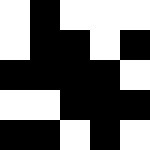[["white", "black", "white", "white", "white"], ["white", "black", "black", "white", "black"], ["black", "black", "black", "black", "white"], ["white", "white", "black", "black", "black"], ["black", "black", "white", "black", "white"]]